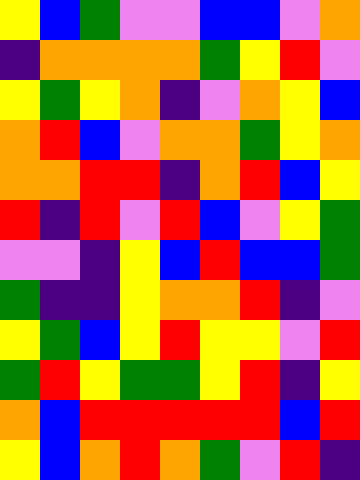[["yellow", "blue", "green", "violet", "violet", "blue", "blue", "violet", "orange"], ["indigo", "orange", "orange", "orange", "orange", "green", "yellow", "red", "violet"], ["yellow", "green", "yellow", "orange", "indigo", "violet", "orange", "yellow", "blue"], ["orange", "red", "blue", "violet", "orange", "orange", "green", "yellow", "orange"], ["orange", "orange", "red", "red", "indigo", "orange", "red", "blue", "yellow"], ["red", "indigo", "red", "violet", "red", "blue", "violet", "yellow", "green"], ["violet", "violet", "indigo", "yellow", "blue", "red", "blue", "blue", "green"], ["green", "indigo", "indigo", "yellow", "orange", "orange", "red", "indigo", "violet"], ["yellow", "green", "blue", "yellow", "red", "yellow", "yellow", "violet", "red"], ["green", "red", "yellow", "green", "green", "yellow", "red", "indigo", "yellow"], ["orange", "blue", "red", "red", "red", "red", "red", "blue", "red"], ["yellow", "blue", "orange", "red", "orange", "green", "violet", "red", "indigo"]]